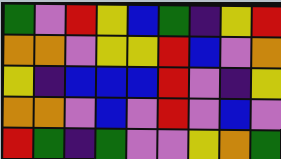[["green", "violet", "red", "yellow", "blue", "green", "indigo", "yellow", "red"], ["orange", "orange", "violet", "yellow", "yellow", "red", "blue", "violet", "orange"], ["yellow", "indigo", "blue", "blue", "blue", "red", "violet", "indigo", "yellow"], ["orange", "orange", "violet", "blue", "violet", "red", "violet", "blue", "violet"], ["red", "green", "indigo", "green", "violet", "violet", "yellow", "orange", "green"]]